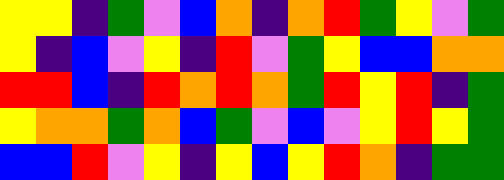[["yellow", "yellow", "indigo", "green", "violet", "blue", "orange", "indigo", "orange", "red", "green", "yellow", "violet", "green"], ["yellow", "indigo", "blue", "violet", "yellow", "indigo", "red", "violet", "green", "yellow", "blue", "blue", "orange", "orange"], ["red", "red", "blue", "indigo", "red", "orange", "red", "orange", "green", "red", "yellow", "red", "indigo", "green"], ["yellow", "orange", "orange", "green", "orange", "blue", "green", "violet", "blue", "violet", "yellow", "red", "yellow", "green"], ["blue", "blue", "red", "violet", "yellow", "indigo", "yellow", "blue", "yellow", "red", "orange", "indigo", "green", "green"]]